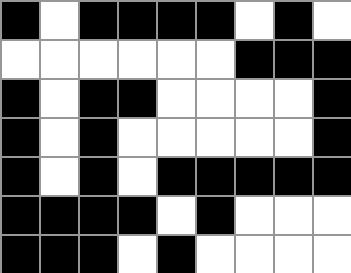[["black", "white", "black", "black", "black", "black", "white", "black", "white"], ["white", "white", "white", "white", "white", "white", "black", "black", "black"], ["black", "white", "black", "black", "white", "white", "white", "white", "black"], ["black", "white", "black", "white", "white", "white", "white", "white", "black"], ["black", "white", "black", "white", "black", "black", "black", "black", "black"], ["black", "black", "black", "black", "white", "black", "white", "white", "white"], ["black", "black", "black", "white", "black", "white", "white", "white", "white"]]